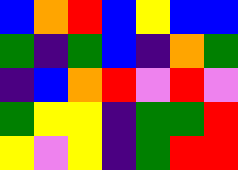[["blue", "orange", "red", "blue", "yellow", "blue", "blue"], ["green", "indigo", "green", "blue", "indigo", "orange", "green"], ["indigo", "blue", "orange", "red", "violet", "red", "violet"], ["green", "yellow", "yellow", "indigo", "green", "green", "red"], ["yellow", "violet", "yellow", "indigo", "green", "red", "red"]]